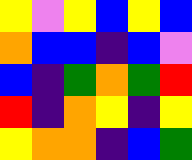[["yellow", "violet", "yellow", "blue", "yellow", "blue"], ["orange", "blue", "blue", "indigo", "blue", "violet"], ["blue", "indigo", "green", "orange", "green", "red"], ["red", "indigo", "orange", "yellow", "indigo", "yellow"], ["yellow", "orange", "orange", "indigo", "blue", "green"]]